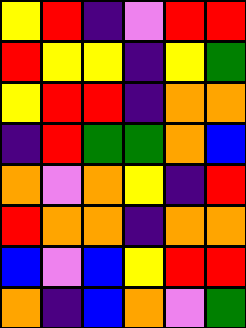[["yellow", "red", "indigo", "violet", "red", "red"], ["red", "yellow", "yellow", "indigo", "yellow", "green"], ["yellow", "red", "red", "indigo", "orange", "orange"], ["indigo", "red", "green", "green", "orange", "blue"], ["orange", "violet", "orange", "yellow", "indigo", "red"], ["red", "orange", "orange", "indigo", "orange", "orange"], ["blue", "violet", "blue", "yellow", "red", "red"], ["orange", "indigo", "blue", "orange", "violet", "green"]]